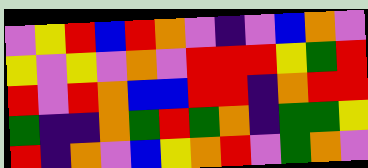[["violet", "yellow", "red", "blue", "red", "orange", "violet", "indigo", "violet", "blue", "orange", "violet"], ["yellow", "violet", "yellow", "violet", "orange", "violet", "red", "red", "red", "yellow", "green", "red"], ["red", "violet", "red", "orange", "blue", "blue", "red", "red", "indigo", "orange", "red", "red"], ["green", "indigo", "indigo", "orange", "green", "red", "green", "orange", "indigo", "green", "green", "yellow"], ["red", "indigo", "orange", "violet", "blue", "yellow", "orange", "red", "violet", "green", "orange", "violet"]]